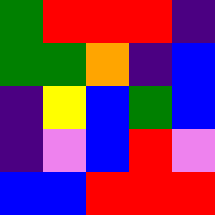[["green", "red", "red", "red", "indigo"], ["green", "green", "orange", "indigo", "blue"], ["indigo", "yellow", "blue", "green", "blue"], ["indigo", "violet", "blue", "red", "violet"], ["blue", "blue", "red", "red", "red"]]